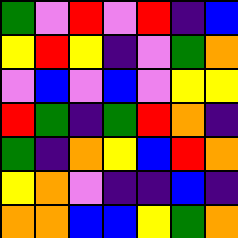[["green", "violet", "red", "violet", "red", "indigo", "blue"], ["yellow", "red", "yellow", "indigo", "violet", "green", "orange"], ["violet", "blue", "violet", "blue", "violet", "yellow", "yellow"], ["red", "green", "indigo", "green", "red", "orange", "indigo"], ["green", "indigo", "orange", "yellow", "blue", "red", "orange"], ["yellow", "orange", "violet", "indigo", "indigo", "blue", "indigo"], ["orange", "orange", "blue", "blue", "yellow", "green", "orange"]]